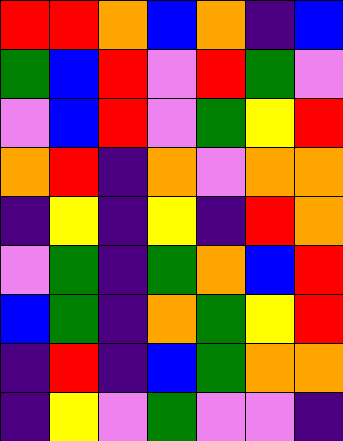[["red", "red", "orange", "blue", "orange", "indigo", "blue"], ["green", "blue", "red", "violet", "red", "green", "violet"], ["violet", "blue", "red", "violet", "green", "yellow", "red"], ["orange", "red", "indigo", "orange", "violet", "orange", "orange"], ["indigo", "yellow", "indigo", "yellow", "indigo", "red", "orange"], ["violet", "green", "indigo", "green", "orange", "blue", "red"], ["blue", "green", "indigo", "orange", "green", "yellow", "red"], ["indigo", "red", "indigo", "blue", "green", "orange", "orange"], ["indigo", "yellow", "violet", "green", "violet", "violet", "indigo"]]